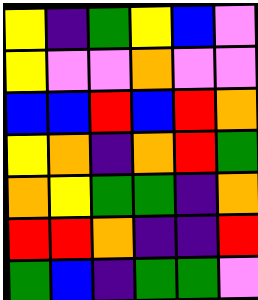[["yellow", "indigo", "green", "yellow", "blue", "violet"], ["yellow", "violet", "violet", "orange", "violet", "violet"], ["blue", "blue", "red", "blue", "red", "orange"], ["yellow", "orange", "indigo", "orange", "red", "green"], ["orange", "yellow", "green", "green", "indigo", "orange"], ["red", "red", "orange", "indigo", "indigo", "red"], ["green", "blue", "indigo", "green", "green", "violet"]]